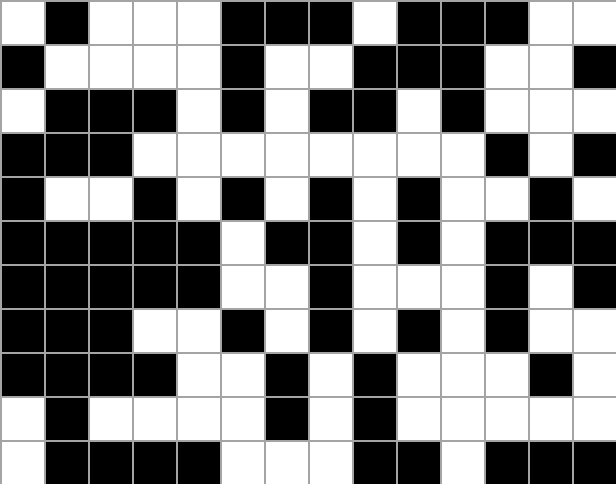[["white", "black", "white", "white", "white", "black", "black", "black", "white", "black", "black", "black", "white", "white"], ["black", "white", "white", "white", "white", "black", "white", "white", "black", "black", "black", "white", "white", "black"], ["white", "black", "black", "black", "white", "black", "white", "black", "black", "white", "black", "white", "white", "white"], ["black", "black", "black", "white", "white", "white", "white", "white", "white", "white", "white", "black", "white", "black"], ["black", "white", "white", "black", "white", "black", "white", "black", "white", "black", "white", "white", "black", "white"], ["black", "black", "black", "black", "black", "white", "black", "black", "white", "black", "white", "black", "black", "black"], ["black", "black", "black", "black", "black", "white", "white", "black", "white", "white", "white", "black", "white", "black"], ["black", "black", "black", "white", "white", "black", "white", "black", "white", "black", "white", "black", "white", "white"], ["black", "black", "black", "black", "white", "white", "black", "white", "black", "white", "white", "white", "black", "white"], ["white", "black", "white", "white", "white", "white", "black", "white", "black", "white", "white", "white", "white", "white"], ["white", "black", "black", "black", "black", "white", "white", "white", "black", "black", "white", "black", "black", "black"]]